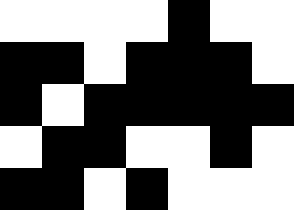[["white", "white", "white", "white", "black", "white", "white"], ["black", "black", "white", "black", "black", "black", "white"], ["black", "white", "black", "black", "black", "black", "black"], ["white", "black", "black", "white", "white", "black", "white"], ["black", "black", "white", "black", "white", "white", "white"]]